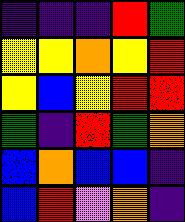[["indigo", "indigo", "indigo", "red", "green"], ["yellow", "yellow", "orange", "yellow", "red"], ["yellow", "blue", "yellow", "red", "red"], ["green", "indigo", "red", "green", "orange"], ["blue", "orange", "blue", "blue", "indigo"], ["blue", "red", "violet", "orange", "indigo"]]